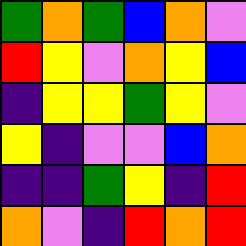[["green", "orange", "green", "blue", "orange", "violet"], ["red", "yellow", "violet", "orange", "yellow", "blue"], ["indigo", "yellow", "yellow", "green", "yellow", "violet"], ["yellow", "indigo", "violet", "violet", "blue", "orange"], ["indigo", "indigo", "green", "yellow", "indigo", "red"], ["orange", "violet", "indigo", "red", "orange", "red"]]